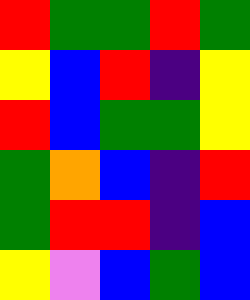[["red", "green", "green", "red", "green"], ["yellow", "blue", "red", "indigo", "yellow"], ["red", "blue", "green", "green", "yellow"], ["green", "orange", "blue", "indigo", "red"], ["green", "red", "red", "indigo", "blue"], ["yellow", "violet", "blue", "green", "blue"]]